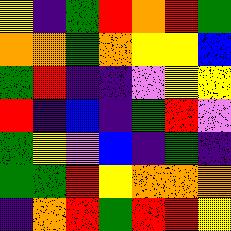[["yellow", "indigo", "green", "red", "orange", "red", "green"], ["orange", "orange", "green", "orange", "yellow", "yellow", "blue"], ["green", "red", "indigo", "indigo", "violet", "yellow", "yellow"], ["red", "indigo", "blue", "indigo", "green", "red", "violet"], ["green", "yellow", "violet", "blue", "indigo", "green", "indigo"], ["green", "green", "red", "yellow", "orange", "orange", "orange"], ["indigo", "orange", "red", "green", "red", "red", "yellow"]]